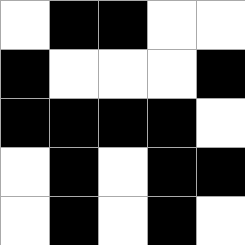[["white", "black", "black", "white", "white"], ["black", "white", "white", "white", "black"], ["black", "black", "black", "black", "white"], ["white", "black", "white", "black", "black"], ["white", "black", "white", "black", "white"]]